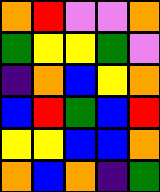[["orange", "red", "violet", "violet", "orange"], ["green", "yellow", "yellow", "green", "violet"], ["indigo", "orange", "blue", "yellow", "orange"], ["blue", "red", "green", "blue", "red"], ["yellow", "yellow", "blue", "blue", "orange"], ["orange", "blue", "orange", "indigo", "green"]]